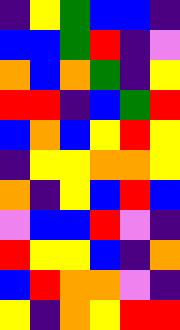[["indigo", "yellow", "green", "blue", "blue", "indigo"], ["blue", "blue", "green", "red", "indigo", "violet"], ["orange", "blue", "orange", "green", "indigo", "yellow"], ["red", "red", "indigo", "blue", "green", "red"], ["blue", "orange", "blue", "yellow", "red", "yellow"], ["indigo", "yellow", "yellow", "orange", "orange", "yellow"], ["orange", "indigo", "yellow", "blue", "red", "blue"], ["violet", "blue", "blue", "red", "violet", "indigo"], ["red", "yellow", "yellow", "blue", "indigo", "orange"], ["blue", "red", "orange", "orange", "violet", "indigo"], ["yellow", "indigo", "orange", "yellow", "red", "red"]]